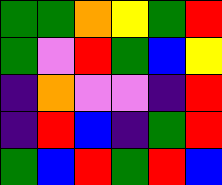[["green", "green", "orange", "yellow", "green", "red"], ["green", "violet", "red", "green", "blue", "yellow"], ["indigo", "orange", "violet", "violet", "indigo", "red"], ["indigo", "red", "blue", "indigo", "green", "red"], ["green", "blue", "red", "green", "red", "blue"]]